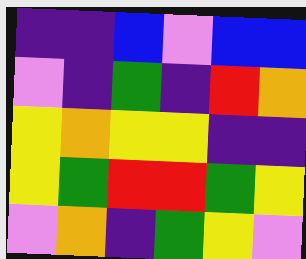[["indigo", "indigo", "blue", "violet", "blue", "blue"], ["violet", "indigo", "green", "indigo", "red", "orange"], ["yellow", "orange", "yellow", "yellow", "indigo", "indigo"], ["yellow", "green", "red", "red", "green", "yellow"], ["violet", "orange", "indigo", "green", "yellow", "violet"]]